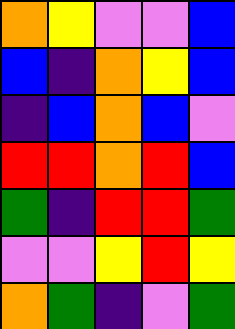[["orange", "yellow", "violet", "violet", "blue"], ["blue", "indigo", "orange", "yellow", "blue"], ["indigo", "blue", "orange", "blue", "violet"], ["red", "red", "orange", "red", "blue"], ["green", "indigo", "red", "red", "green"], ["violet", "violet", "yellow", "red", "yellow"], ["orange", "green", "indigo", "violet", "green"]]